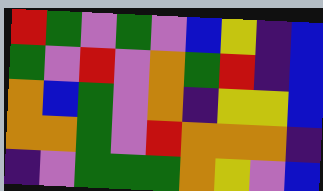[["red", "green", "violet", "green", "violet", "blue", "yellow", "indigo", "blue"], ["green", "violet", "red", "violet", "orange", "green", "red", "indigo", "blue"], ["orange", "blue", "green", "violet", "orange", "indigo", "yellow", "yellow", "blue"], ["orange", "orange", "green", "violet", "red", "orange", "orange", "orange", "indigo"], ["indigo", "violet", "green", "green", "green", "orange", "yellow", "violet", "blue"]]